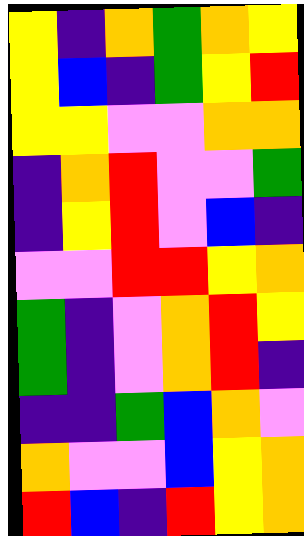[["yellow", "indigo", "orange", "green", "orange", "yellow"], ["yellow", "blue", "indigo", "green", "yellow", "red"], ["yellow", "yellow", "violet", "violet", "orange", "orange"], ["indigo", "orange", "red", "violet", "violet", "green"], ["indigo", "yellow", "red", "violet", "blue", "indigo"], ["violet", "violet", "red", "red", "yellow", "orange"], ["green", "indigo", "violet", "orange", "red", "yellow"], ["green", "indigo", "violet", "orange", "red", "indigo"], ["indigo", "indigo", "green", "blue", "orange", "violet"], ["orange", "violet", "violet", "blue", "yellow", "orange"], ["red", "blue", "indigo", "red", "yellow", "orange"]]